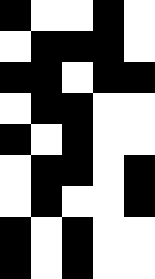[["black", "white", "white", "black", "white"], ["white", "black", "black", "black", "white"], ["black", "black", "white", "black", "black"], ["white", "black", "black", "white", "white"], ["black", "white", "black", "white", "white"], ["white", "black", "black", "white", "black"], ["white", "black", "white", "white", "black"], ["black", "white", "black", "white", "white"], ["black", "white", "black", "white", "white"]]